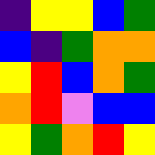[["indigo", "yellow", "yellow", "blue", "green"], ["blue", "indigo", "green", "orange", "orange"], ["yellow", "red", "blue", "orange", "green"], ["orange", "red", "violet", "blue", "blue"], ["yellow", "green", "orange", "red", "yellow"]]